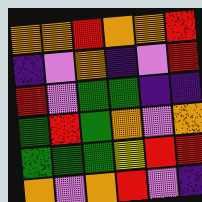[["orange", "orange", "red", "orange", "orange", "red"], ["indigo", "violet", "orange", "indigo", "violet", "red"], ["red", "violet", "green", "green", "indigo", "indigo"], ["green", "red", "green", "orange", "violet", "orange"], ["green", "green", "green", "yellow", "red", "red"], ["orange", "violet", "orange", "red", "violet", "indigo"]]